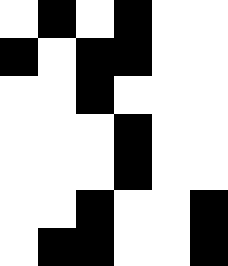[["white", "black", "white", "black", "white", "white"], ["black", "white", "black", "black", "white", "white"], ["white", "white", "black", "white", "white", "white"], ["white", "white", "white", "black", "white", "white"], ["white", "white", "white", "black", "white", "white"], ["white", "white", "black", "white", "white", "black"], ["white", "black", "black", "white", "white", "black"]]